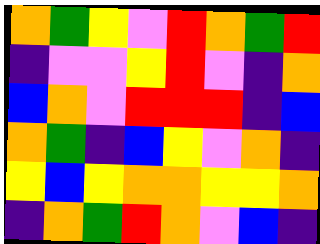[["orange", "green", "yellow", "violet", "red", "orange", "green", "red"], ["indigo", "violet", "violet", "yellow", "red", "violet", "indigo", "orange"], ["blue", "orange", "violet", "red", "red", "red", "indigo", "blue"], ["orange", "green", "indigo", "blue", "yellow", "violet", "orange", "indigo"], ["yellow", "blue", "yellow", "orange", "orange", "yellow", "yellow", "orange"], ["indigo", "orange", "green", "red", "orange", "violet", "blue", "indigo"]]